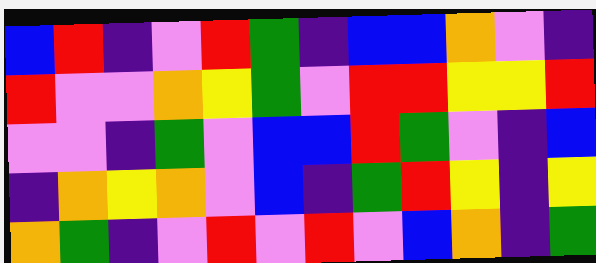[["blue", "red", "indigo", "violet", "red", "green", "indigo", "blue", "blue", "orange", "violet", "indigo"], ["red", "violet", "violet", "orange", "yellow", "green", "violet", "red", "red", "yellow", "yellow", "red"], ["violet", "violet", "indigo", "green", "violet", "blue", "blue", "red", "green", "violet", "indigo", "blue"], ["indigo", "orange", "yellow", "orange", "violet", "blue", "indigo", "green", "red", "yellow", "indigo", "yellow"], ["orange", "green", "indigo", "violet", "red", "violet", "red", "violet", "blue", "orange", "indigo", "green"]]